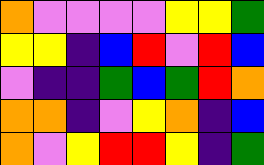[["orange", "violet", "violet", "violet", "violet", "yellow", "yellow", "green"], ["yellow", "yellow", "indigo", "blue", "red", "violet", "red", "blue"], ["violet", "indigo", "indigo", "green", "blue", "green", "red", "orange"], ["orange", "orange", "indigo", "violet", "yellow", "orange", "indigo", "blue"], ["orange", "violet", "yellow", "red", "red", "yellow", "indigo", "green"]]